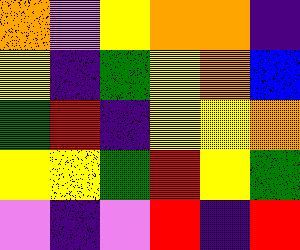[["orange", "violet", "yellow", "orange", "orange", "indigo"], ["yellow", "indigo", "green", "yellow", "orange", "blue"], ["green", "red", "indigo", "yellow", "yellow", "orange"], ["yellow", "yellow", "green", "red", "yellow", "green"], ["violet", "indigo", "violet", "red", "indigo", "red"]]